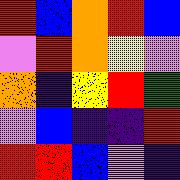[["red", "blue", "orange", "red", "blue"], ["violet", "red", "orange", "yellow", "violet"], ["orange", "indigo", "yellow", "red", "green"], ["violet", "blue", "indigo", "indigo", "red"], ["red", "red", "blue", "violet", "indigo"]]